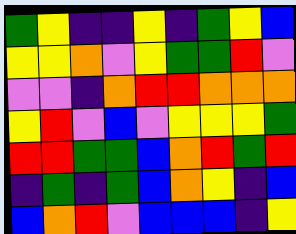[["green", "yellow", "indigo", "indigo", "yellow", "indigo", "green", "yellow", "blue"], ["yellow", "yellow", "orange", "violet", "yellow", "green", "green", "red", "violet"], ["violet", "violet", "indigo", "orange", "red", "red", "orange", "orange", "orange"], ["yellow", "red", "violet", "blue", "violet", "yellow", "yellow", "yellow", "green"], ["red", "red", "green", "green", "blue", "orange", "red", "green", "red"], ["indigo", "green", "indigo", "green", "blue", "orange", "yellow", "indigo", "blue"], ["blue", "orange", "red", "violet", "blue", "blue", "blue", "indigo", "yellow"]]